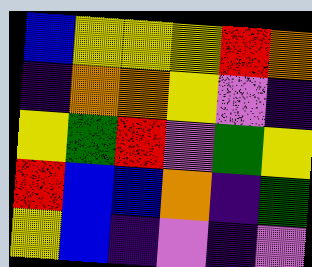[["blue", "yellow", "yellow", "yellow", "red", "orange"], ["indigo", "orange", "orange", "yellow", "violet", "indigo"], ["yellow", "green", "red", "violet", "green", "yellow"], ["red", "blue", "blue", "orange", "indigo", "green"], ["yellow", "blue", "indigo", "violet", "indigo", "violet"]]